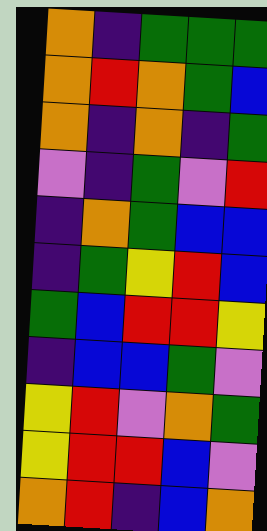[["orange", "indigo", "green", "green", "green"], ["orange", "red", "orange", "green", "blue"], ["orange", "indigo", "orange", "indigo", "green"], ["violet", "indigo", "green", "violet", "red"], ["indigo", "orange", "green", "blue", "blue"], ["indigo", "green", "yellow", "red", "blue"], ["green", "blue", "red", "red", "yellow"], ["indigo", "blue", "blue", "green", "violet"], ["yellow", "red", "violet", "orange", "green"], ["yellow", "red", "red", "blue", "violet"], ["orange", "red", "indigo", "blue", "orange"]]